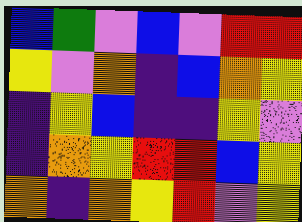[["blue", "green", "violet", "blue", "violet", "red", "red"], ["yellow", "violet", "orange", "indigo", "blue", "orange", "yellow"], ["indigo", "yellow", "blue", "indigo", "indigo", "yellow", "violet"], ["indigo", "orange", "yellow", "red", "red", "blue", "yellow"], ["orange", "indigo", "orange", "yellow", "red", "violet", "yellow"]]